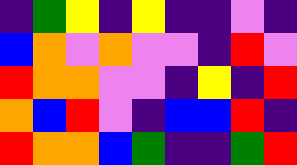[["indigo", "green", "yellow", "indigo", "yellow", "indigo", "indigo", "violet", "indigo"], ["blue", "orange", "violet", "orange", "violet", "violet", "indigo", "red", "violet"], ["red", "orange", "orange", "violet", "violet", "indigo", "yellow", "indigo", "red"], ["orange", "blue", "red", "violet", "indigo", "blue", "blue", "red", "indigo"], ["red", "orange", "orange", "blue", "green", "indigo", "indigo", "green", "red"]]